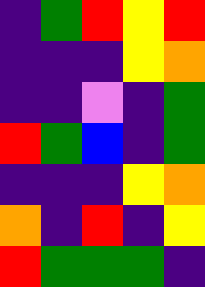[["indigo", "green", "red", "yellow", "red"], ["indigo", "indigo", "indigo", "yellow", "orange"], ["indigo", "indigo", "violet", "indigo", "green"], ["red", "green", "blue", "indigo", "green"], ["indigo", "indigo", "indigo", "yellow", "orange"], ["orange", "indigo", "red", "indigo", "yellow"], ["red", "green", "green", "green", "indigo"]]